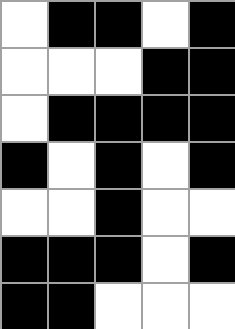[["white", "black", "black", "white", "black"], ["white", "white", "white", "black", "black"], ["white", "black", "black", "black", "black"], ["black", "white", "black", "white", "black"], ["white", "white", "black", "white", "white"], ["black", "black", "black", "white", "black"], ["black", "black", "white", "white", "white"]]